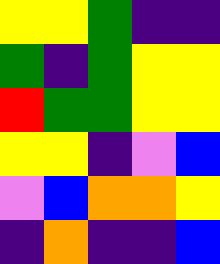[["yellow", "yellow", "green", "indigo", "indigo"], ["green", "indigo", "green", "yellow", "yellow"], ["red", "green", "green", "yellow", "yellow"], ["yellow", "yellow", "indigo", "violet", "blue"], ["violet", "blue", "orange", "orange", "yellow"], ["indigo", "orange", "indigo", "indigo", "blue"]]